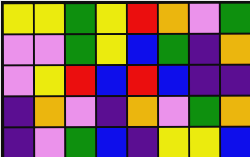[["yellow", "yellow", "green", "yellow", "red", "orange", "violet", "green"], ["violet", "violet", "green", "yellow", "blue", "green", "indigo", "orange"], ["violet", "yellow", "red", "blue", "red", "blue", "indigo", "indigo"], ["indigo", "orange", "violet", "indigo", "orange", "violet", "green", "orange"], ["indigo", "violet", "green", "blue", "indigo", "yellow", "yellow", "blue"]]